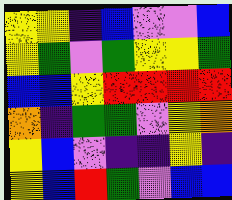[["yellow", "yellow", "indigo", "blue", "violet", "violet", "blue"], ["yellow", "green", "violet", "green", "yellow", "yellow", "green"], ["blue", "blue", "yellow", "red", "red", "red", "red"], ["orange", "indigo", "green", "green", "violet", "yellow", "orange"], ["yellow", "blue", "violet", "indigo", "indigo", "yellow", "indigo"], ["yellow", "blue", "red", "green", "violet", "blue", "blue"]]